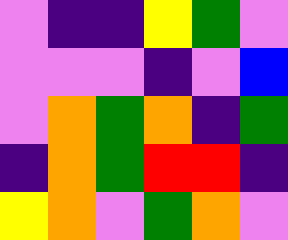[["violet", "indigo", "indigo", "yellow", "green", "violet"], ["violet", "violet", "violet", "indigo", "violet", "blue"], ["violet", "orange", "green", "orange", "indigo", "green"], ["indigo", "orange", "green", "red", "red", "indigo"], ["yellow", "orange", "violet", "green", "orange", "violet"]]